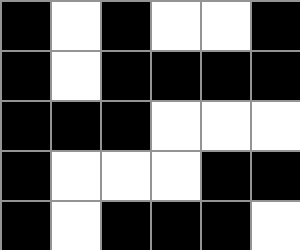[["black", "white", "black", "white", "white", "black"], ["black", "white", "black", "black", "black", "black"], ["black", "black", "black", "white", "white", "white"], ["black", "white", "white", "white", "black", "black"], ["black", "white", "black", "black", "black", "white"]]